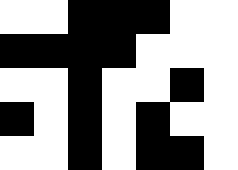[["white", "white", "black", "black", "black", "white", "white"], ["black", "black", "black", "black", "white", "white", "white"], ["white", "white", "black", "white", "white", "black", "white"], ["black", "white", "black", "white", "black", "white", "white"], ["white", "white", "black", "white", "black", "black", "white"]]